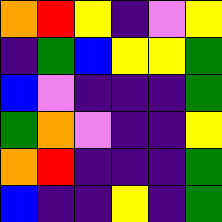[["orange", "red", "yellow", "indigo", "violet", "yellow"], ["indigo", "green", "blue", "yellow", "yellow", "green"], ["blue", "violet", "indigo", "indigo", "indigo", "green"], ["green", "orange", "violet", "indigo", "indigo", "yellow"], ["orange", "red", "indigo", "indigo", "indigo", "green"], ["blue", "indigo", "indigo", "yellow", "indigo", "green"]]